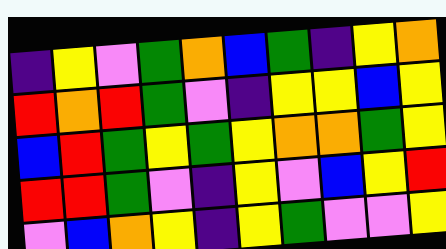[["indigo", "yellow", "violet", "green", "orange", "blue", "green", "indigo", "yellow", "orange"], ["red", "orange", "red", "green", "violet", "indigo", "yellow", "yellow", "blue", "yellow"], ["blue", "red", "green", "yellow", "green", "yellow", "orange", "orange", "green", "yellow"], ["red", "red", "green", "violet", "indigo", "yellow", "violet", "blue", "yellow", "red"], ["violet", "blue", "orange", "yellow", "indigo", "yellow", "green", "violet", "violet", "yellow"]]